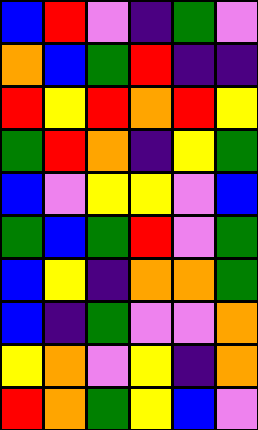[["blue", "red", "violet", "indigo", "green", "violet"], ["orange", "blue", "green", "red", "indigo", "indigo"], ["red", "yellow", "red", "orange", "red", "yellow"], ["green", "red", "orange", "indigo", "yellow", "green"], ["blue", "violet", "yellow", "yellow", "violet", "blue"], ["green", "blue", "green", "red", "violet", "green"], ["blue", "yellow", "indigo", "orange", "orange", "green"], ["blue", "indigo", "green", "violet", "violet", "orange"], ["yellow", "orange", "violet", "yellow", "indigo", "orange"], ["red", "orange", "green", "yellow", "blue", "violet"]]